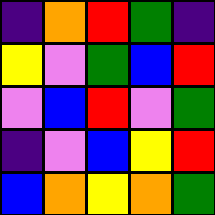[["indigo", "orange", "red", "green", "indigo"], ["yellow", "violet", "green", "blue", "red"], ["violet", "blue", "red", "violet", "green"], ["indigo", "violet", "blue", "yellow", "red"], ["blue", "orange", "yellow", "orange", "green"]]